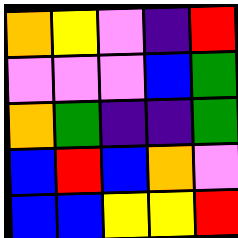[["orange", "yellow", "violet", "indigo", "red"], ["violet", "violet", "violet", "blue", "green"], ["orange", "green", "indigo", "indigo", "green"], ["blue", "red", "blue", "orange", "violet"], ["blue", "blue", "yellow", "yellow", "red"]]